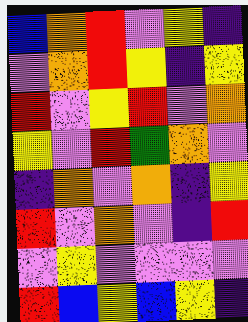[["blue", "orange", "red", "violet", "yellow", "indigo"], ["violet", "orange", "red", "yellow", "indigo", "yellow"], ["red", "violet", "yellow", "red", "violet", "orange"], ["yellow", "violet", "red", "green", "orange", "violet"], ["indigo", "orange", "violet", "orange", "indigo", "yellow"], ["red", "violet", "orange", "violet", "indigo", "red"], ["violet", "yellow", "violet", "violet", "violet", "violet"], ["red", "blue", "yellow", "blue", "yellow", "indigo"]]